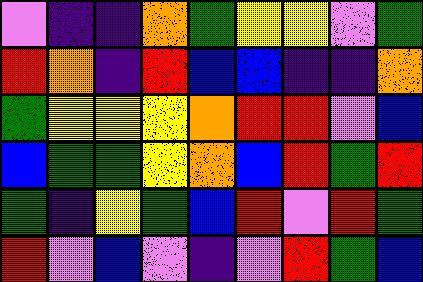[["violet", "indigo", "indigo", "orange", "green", "yellow", "yellow", "violet", "green"], ["red", "orange", "indigo", "red", "blue", "blue", "indigo", "indigo", "orange"], ["green", "yellow", "yellow", "yellow", "orange", "red", "red", "violet", "blue"], ["blue", "green", "green", "yellow", "orange", "blue", "red", "green", "red"], ["green", "indigo", "yellow", "green", "blue", "red", "violet", "red", "green"], ["red", "violet", "blue", "violet", "indigo", "violet", "red", "green", "blue"]]